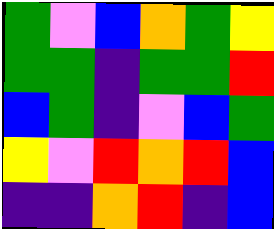[["green", "violet", "blue", "orange", "green", "yellow"], ["green", "green", "indigo", "green", "green", "red"], ["blue", "green", "indigo", "violet", "blue", "green"], ["yellow", "violet", "red", "orange", "red", "blue"], ["indigo", "indigo", "orange", "red", "indigo", "blue"]]